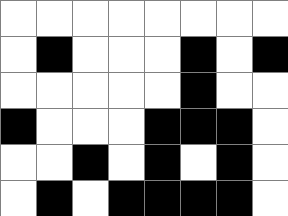[["white", "white", "white", "white", "white", "white", "white", "white"], ["white", "black", "white", "white", "white", "black", "white", "black"], ["white", "white", "white", "white", "white", "black", "white", "white"], ["black", "white", "white", "white", "black", "black", "black", "white"], ["white", "white", "black", "white", "black", "white", "black", "white"], ["white", "black", "white", "black", "black", "black", "black", "white"]]